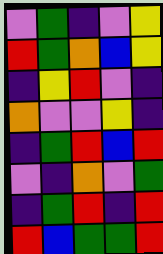[["violet", "green", "indigo", "violet", "yellow"], ["red", "green", "orange", "blue", "yellow"], ["indigo", "yellow", "red", "violet", "indigo"], ["orange", "violet", "violet", "yellow", "indigo"], ["indigo", "green", "red", "blue", "red"], ["violet", "indigo", "orange", "violet", "green"], ["indigo", "green", "red", "indigo", "red"], ["red", "blue", "green", "green", "red"]]